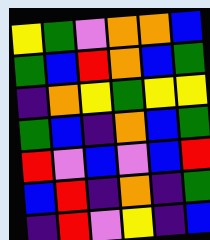[["yellow", "green", "violet", "orange", "orange", "blue"], ["green", "blue", "red", "orange", "blue", "green"], ["indigo", "orange", "yellow", "green", "yellow", "yellow"], ["green", "blue", "indigo", "orange", "blue", "green"], ["red", "violet", "blue", "violet", "blue", "red"], ["blue", "red", "indigo", "orange", "indigo", "green"], ["indigo", "red", "violet", "yellow", "indigo", "blue"]]